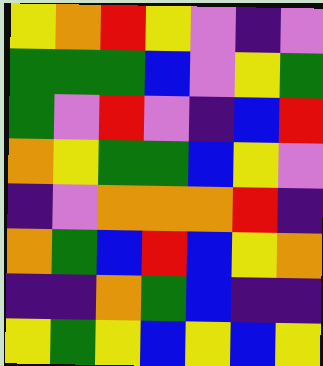[["yellow", "orange", "red", "yellow", "violet", "indigo", "violet"], ["green", "green", "green", "blue", "violet", "yellow", "green"], ["green", "violet", "red", "violet", "indigo", "blue", "red"], ["orange", "yellow", "green", "green", "blue", "yellow", "violet"], ["indigo", "violet", "orange", "orange", "orange", "red", "indigo"], ["orange", "green", "blue", "red", "blue", "yellow", "orange"], ["indigo", "indigo", "orange", "green", "blue", "indigo", "indigo"], ["yellow", "green", "yellow", "blue", "yellow", "blue", "yellow"]]